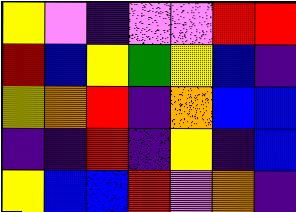[["yellow", "violet", "indigo", "violet", "violet", "red", "red"], ["red", "blue", "yellow", "green", "yellow", "blue", "indigo"], ["yellow", "orange", "red", "indigo", "orange", "blue", "blue"], ["indigo", "indigo", "red", "indigo", "yellow", "indigo", "blue"], ["yellow", "blue", "blue", "red", "violet", "orange", "indigo"]]